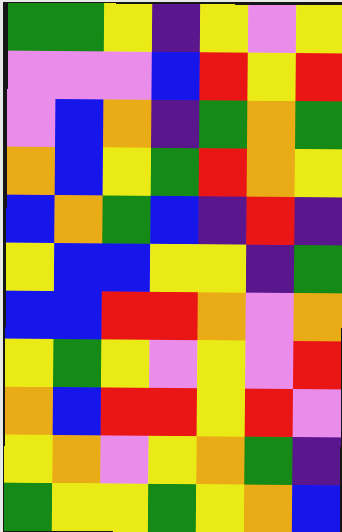[["green", "green", "yellow", "indigo", "yellow", "violet", "yellow"], ["violet", "violet", "violet", "blue", "red", "yellow", "red"], ["violet", "blue", "orange", "indigo", "green", "orange", "green"], ["orange", "blue", "yellow", "green", "red", "orange", "yellow"], ["blue", "orange", "green", "blue", "indigo", "red", "indigo"], ["yellow", "blue", "blue", "yellow", "yellow", "indigo", "green"], ["blue", "blue", "red", "red", "orange", "violet", "orange"], ["yellow", "green", "yellow", "violet", "yellow", "violet", "red"], ["orange", "blue", "red", "red", "yellow", "red", "violet"], ["yellow", "orange", "violet", "yellow", "orange", "green", "indigo"], ["green", "yellow", "yellow", "green", "yellow", "orange", "blue"]]